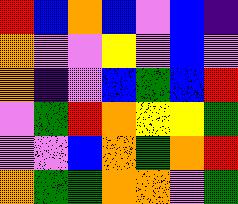[["red", "blue", "orange", "blue", "violet", "blue", "indigo"], ["orange", "violet", "violet", "yellow", "violet", "blue", "violet"], ["orange", "indigo", "violet", "blue", "green", "blue", "red"], ["violet", "green", "red", "orange", "yellow", "yellow", "green"], ["violet", "violet", "blue", "orange", "green", "orange", "red"], ["orange", "green", "green", "orange", "orange", "violet", "green"]]